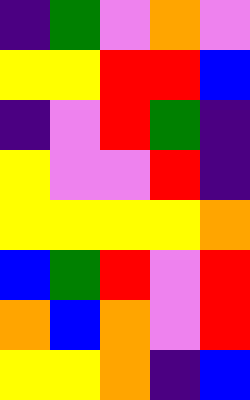[["indigo", "green", "violet", "orange", "violet"], ["yellow", "yellow", "red", "red", "blue"], ["indigo", "violet", "red", "green", "indigo"], ["yellow", "violet", "violet", "red", "indigo"], ["yellow", "yellow", "yellow", "yellow", "orange"], ["blue", "green", "red", "violet", "red"], ["orange", "blue", "orange", "violet", "red"], ["yellow", "yellow", "orange", "indigo", "blue"]]